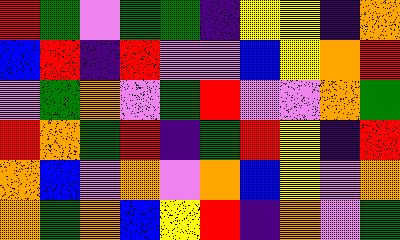[["red", "green", "violet", "green", "green", "indigo", "yellow", "yellow", "indigo", "orange"], ["blue", "red", "indigo", "red", "violet", "violet", "blue", "yellow", "orange", "red"], ["violet", "green", "orange", "violet", "green", "red", "violet", "violet", "orange", "green"], ["red", "orange", "green", "red", "indigo", "green", "red", "yellow", "indigo", "red"], ["orange", "blue", "violet", "orange", "violet", "orange", "blue", "yellow", "violet", "orange"], ["orange", "green", "orange", "blue", "yellow", "red", "indigo", "orange", "violet", "green"]]